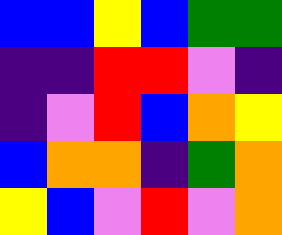[["blue", "blue", "yellow", "blue", "green", "green"], ["indigo", "indigo", "red", "red", "violet", "indigo"], ["indigo", "violet", "red", "blue", "orange", "yellow"], ["blue", "orange", "orange", "indigo", "green", "orange"], ["yellow", "blue", "violet", "red", "violet", "orange"]]